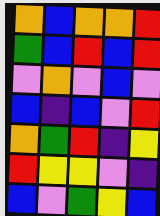[["orange", "blue", "orange", "orange", "red"], ["green", "blue", "red", "blue", "red"], ["violet", "orange", "violet", "blue", "violet"], ["blue", "indigo", "blue", "violet", "red"], ["orange", "green", "red", "indigo", "yellow"], ["red", "yellow", "yellow", "violet", "indigo"], ["blue", "violet", "green", "yellow", "blue"]]